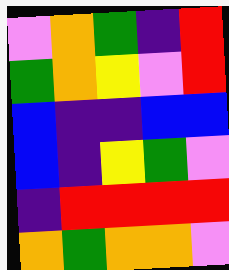[["violet", "orange", "green", "indigo", "red"], ["green", "orange", "yellow", "violet", "red"], ["blue", "indigo", "indigo", "blue", "blue"], ["blue", "indigo", "yellow", "green", "violet"], ["indigo", "red", "red", "red", "red"], ["orange", "green", "orange", "orange", "violet"]]